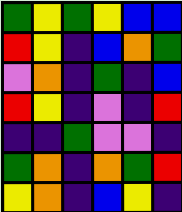[["green", "yellow", "green", "yellow", "blue", "blue"], ["red", "yellow", "indigo", "blue", "orange", "green"], ["violet", "orange", "indigo", "green", "indigo", "blue"], ["red", "yellow", "indigo", "violet", "indigo", "red"], ["indigo", "indigo", "green", "violet", "violet", "indigo"], ["green", "orange", "indigo", "orange", "green", "red"], ["yellow", "orange", "indigo", "blue", "yellow", "indigo"]]